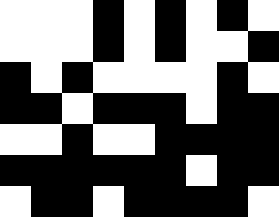[["white", "white", "white", "black", "white", "black", "white", "black", "white"], ["white", "white", "white", "black", "white", "black", "white", "white", "black"], ["black", "white", "black", "white", "white", "white", "white", "black", "white"], ["black", "black", "white", "black", "black", "black", "white", "black", "black"], ["white", "white", "black", "white", "white", "black", "black", "black", "black"], ["black", "black", "black", "black", "black", "black", "white", "black", "black"], ["white", "black", "black", "white", "black", "black", "black", "black", "white"]]